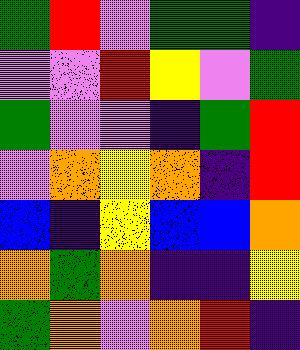[["green", "red", "violet", "green", "green", "indigo"], ["violet", "violet", "red", "yellow", "violet", "green"], ["green", "violet", "violet", "indigo", "green", "red"], ["violet", "orange", "yellow", "orange", "indigo", "red"], ["blue", "indigo", "yellow", "blue", "blue", "orange"], ["orange", "green", "orange", "indigo", "indigo", "yellow"], ["green", "orange", "violet", "orange", "red", "indigo"]]